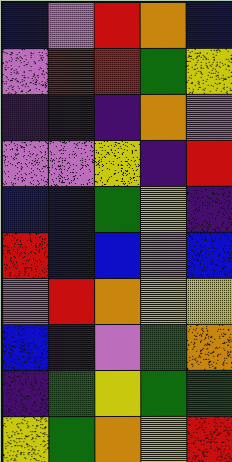[["blue", "violet", "red", "orange", "blue"], ["violet", "red", "red", "green", "yellow"], ["indigo", "indigo", "indigo", "orange", "violet"], ["violet", "violet", "yellow", "indigo", "red"], ["blue", "blue", "green", "yellow", "indigo"], ["red", "blue", "blue", "violet", "blue"], ["violet", "red", "orange", "yellow", "yellow"], ["blue", "indigo", "violet", "green", "orange"], ["indigo", "green", "yellow", "green", "green"], ["yellow", "green", "orange", "yellow", "red"]]